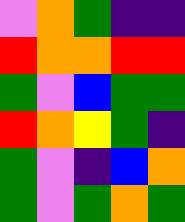[["violet", "orange", "green", "indigo", "indigo"], ["red", "orange", "orange", "red", "red"], ["green", "violet", "blue", "green", "green"], ["red", "orange", "yellow", "green", "indigo"], ["green", "violet", "indigo", "blue", "orange"], ["green", "violet", "green", "orange", "green"]]